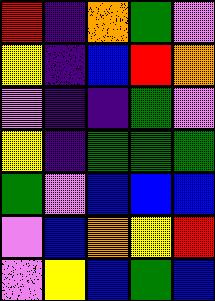[["red", "indigo", "orange", "green", "violet"], ["yellow", "indigo", "blue", "red", "orange"], ["violet", "indigo", "indigo", "green", "violet"], ["yellow", "indigo", "green", "green", "green"], ["green", "violet", "blue", "blue", "blue"], ["violet", "blue", "orange", "yellow", "red"], ["violet", "yellow", "blue", "green", "blue"]]